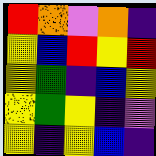[["red", "orange", "violet", "orange", "indigo"], ["yellow", "blue", "red", "yellow", "red"], ["yellow", "green", "indigo", "blue", "yellow"], ["yellow", "green", "yellow", "indigo", "violet"], ["yellow", "indigo", "yellow", "blue", "indigo"]]